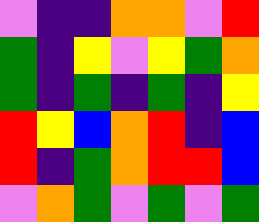[["violet", "indigo", "indigo", "orange", "orange", "violet", "red"], ["green", "indigo", "yellow", "violet", "yellow", "green", "orange"], ["green", "indigo", "green", "indigo", "green", "indigo", "yellow"], ["red", "yellow", "blue", "orange", "red", "indigo", "blue"], ["red", "indigo", "green", "orange", "red", "red", "blue"], ["violet", "orange", "green", "violet", "green", "violet", "green"]]